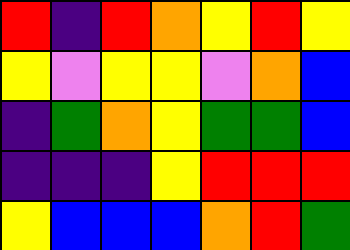[["red", "indigo", "red", "orange", "yellow", "red", "yellow"], ["yellow", "violet", "yellow", "yellow", "violet", "orange", "blue"], ["indigo", "green", "orange", "yellow", "green", "green", "blue"], ["indigo", "indigo", "indigo", "yellow", "red", "red", "red"], ["yellow", "blue", "blue", "blue", "orange", "red", "green"]]